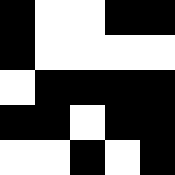[["black", "white", "white", "black", "black"], ["black", "white", "white", "white", "white"], ["white", "black", "black", "black", "black"], ["black", "black", "white", "black", "black"], ["white", "white", "black", "white", "black"]]